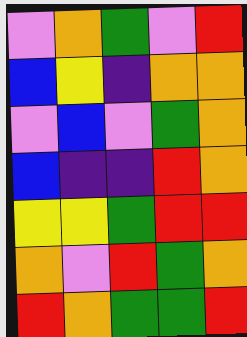[["violet", "orange", "green", "violet", "red"], ["blue", "yellow", "indigo", "orange", "orange"], ["violet", "blue", "violet", "green", "orange"], ["blue", "indigo", "indigo", "red", "orange"], ["yellow", "yellow", "green", "red", "red"], ["orange", "violet", "red", "green", "orange"], ["red", "orange", "green", "green", "red"]]